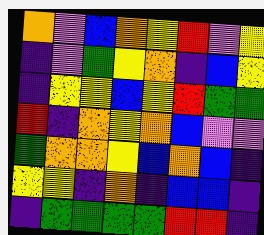[["orange", "violet", "blue", "orange", "yellow", "red", "violet", "yellow"], ["indigo", "violet", "green", "yellow", "orange", "indigo", "blue", "yellow"], ["indigo", "yellow", "yellow", "blue", "yellow", "red", "green", "green"], ["red", "indigo", "orange", "yellow", "orange", "blue", "violet", "violet"], ["green", "orange", "orange", "yellow", "blue", "orange", "blue", "indigo"], ["yellow", "yellow", "indigo", "orange", "indigo", "blue", "blue", "indigo"], ["indigo", "green", "green", "green", "green", "red", "red", "indigo"]]